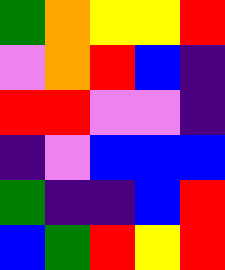[["green", "orange", "yellow", "yellow", "red"], ["violet", "orange", "red", "blue", "indigo"], ["red", "red", "violet", "violet", "indigo"], ["indigo", "violet", "blue", "blue", "blue"], ["green", "indigo", "indigo", "blue", "red"], ["blue", "green", "red", "yellow", "red"]]